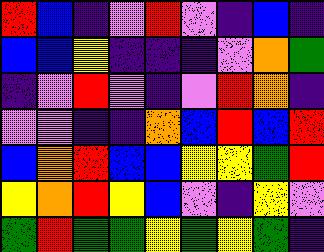[["red", "blue", "indigo", "violet", "red", "violet", "indigo", "blue", "indigo"], ["blue", "blue", "yellow", "indigo", "indigo", "indigo", "violet", "orange", "green"], ["indigo", "violet", "red", "violet", "indigo", "violet", "red", "orange", "indigo"], ["violet", "violet", "indigo", "indigo", "orange", "blue", "red", "blue", "red"], ["blue", "orange", "red", "blue", "blue", "yellow", "yellow", "green", "red"], ["yellow", "orange", "red", "yellow", "blue", "violet", "indigo", "yellow", "violet"], ["green", "red", "green", "green", "yellow", "green", "yellow", "green", "indigo"]]